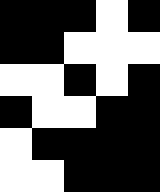[["black", "black", "black", "white", "black"], ["black", "black", "white", "white", "white"], ["white", "white", "black", "white", "black"], ["black", "white", "white", "black", "black"], ["white", "black", "black", "black", "black"], ["white", "white", "black", "black", "black"]]